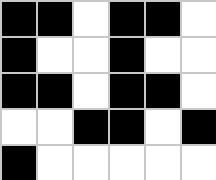[["black", "black", "white", "black", "black", "white"], ["black", "white", "white", "black", "white", "white"], ["black", "black", "white", "black", "black", "white"], ["white", "white", "black", "black", "white", "black"], ["black", "white", "white", "white", "white", "white"]]